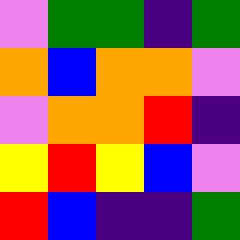[["violet", "green", "green", "indigo", "green"], ["orange", "blue", "orange", "orange", "violet"], ["violet", "orange", "orange", "red", "indigo"], ["yellow", "red", "yellow", "blue", "violet"], ["red", "blue", "indigo", "indigo", "green"]]